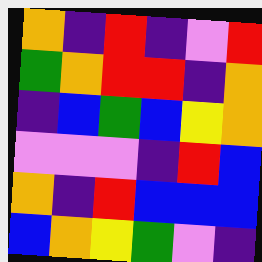[["orange", "indigo", "red", "indigo", "violet", "red"], ["green", "orange", "red", "red", "indigo", "orange"], ["indigo", "blue", "green", "blue", "yellow", "orange"], ["violet", "violet", "violet", "indigo", "red", "blue"], ["orange", "indigo", "red", "blue", "blue", "blue"], ["blue", "orange", "yellow", "green", "violet", "indigo"]]